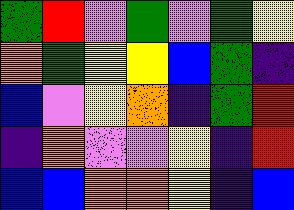[["green", "red", "violet", "green", "violet", "green", "yellow"], ["orange", "green", "yellow", "yellow", "blue", "green", "indigo"], ["blue", "violet", "yellow", "orange", "indigo", "green", "red"], ["indigo", "orange", "violet", "violet", "yellow", "indigo", "red"], ["blue", "blue", "orange", "orange", "yellow", "indigo", "blue"]]